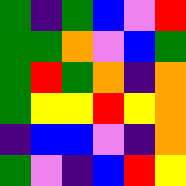[["green", "indigo", "green", "blue", "violet", "red"], ["green", "green", "orange", "violet", "blue", "green"], ["green", "red", "green", "orange", "indigo", "orange"], ["green", "yellow", "yellow", "red", "yellow", "orange"], ["indigo", "blue", "blue", "violet", "indigo", "orange"], ["green", "violet", "indigo", "blue", "red", "yellow"]]